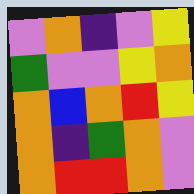[["violet", "orange", "indigo", "violet", "yellow"], ["green", "violet", "violet", "yellow", "orange"], ["orange", "blue", "orange", "red", "yellow"], ["orange", "indigo", "green", "orange", "violet"], ["orange", "red", "red", "orange", "violet"]]